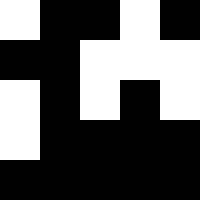[["white", "black", "black", "white", "black"], ["black", "black", "white", "white", "white"], ["white", "black", "white", "black", "white"], ["white", "black", "black", "black", "black"], ["black", "black", "black", "black", "black"]]